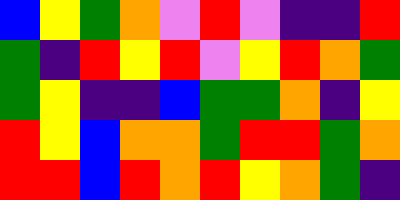[["blue", "yellow", "green", "orange", "violet", "red", "violet", "indigo", "indigo", "red"], ["green", "indigo", "red", "yellow", "red", "violet", "yellow", "red", "orange", "green"], ["green", "yellow", "indigo", "indigo", "blue", "green", "green", "orange", "indigo", "yellow"], ["red", "yellow", "blue", "orange", "orange", "green", "red", "red", "green", "orange"], ["red", "red", "blue", "red", "orange", "red", "yellow", "orange", "green", "indigo"]]